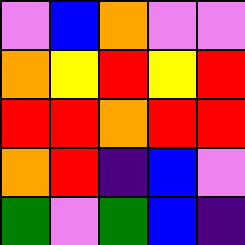[["violet", "blue", "orange", "violet", "violet"], ["orange", "yellow", "red", "yellow", "red"], ["red", "red", "orange", "red", "red"], ["orange", "red", "indigo", "blue", "violet"], ["green", "violet", "green", "blue", "indigo"]]